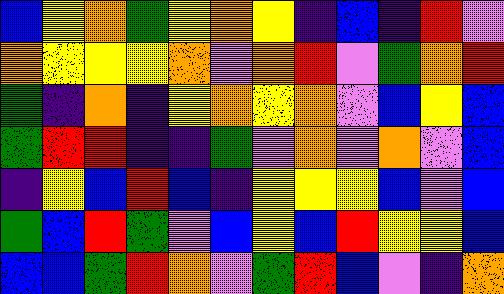[["blue", "yellow", "orange", "green", "yellow", "orange", "yellow", "indigo", "blue", "indigo", "red", "violet"], ["orange", "yellow", "yellow", "yellow", "orange", "violet", "orange", "red", "violet", "green", "orange", "red"], ["green", "indigo", "orange", "indigo", "yellow", "orange", "yellow", "orange", "violet", "blue", "yellow", "blue"], ["green", "red", "red", "indigo", "indigo", "green", "violet", "orange", "violet", "orange", "violet", "blue"], ["indigo", "yellow", "blue", "red", "blue", "indigo", "yellow", "yellow", "yellow", "blue", "violet", "blue"], ["green", "blue", "red", "green", "violet", "blue", "yellow", "blue", "red", "yellow", "yellow", "blue"], ["blue", "blue", "green", "red", "orange", "violet", "green", "red", "blue", "violet", "indigo", "orange"]]